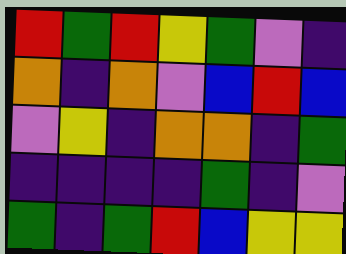[["red", "green", "red", "yellow", "green", "violet", "indigo"], ["orange", "indigo", "orange", "violet", "blue", "red", "blue"], ["violet", "yellow", "indigo", "orange", "orange", "indigo", "green"], ["indigo", "indigo", "indigo", "indigo", "green", "indigo", "violet"], ["green", "indigo", "green", "red", "blue", "yellow", "yellow"]]